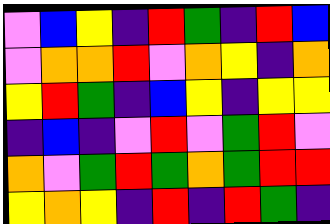[["violet", "blue", "yellow", "indigo", "red", "green", "indigo", "red", "blue"], ["violet", "orange", "orange", "red", "violet", "orange", "yellow", "indigo", "orange"], ["yellow", "red", "green", "indigo", "blue", "yellow", "indigo", "yellow", "yellow"], ["indigo", "blue", "indigo", "violet", "red", "violet", "green", "red", "violet"], ["orange", "violet", "green", "red", "green", "orange", "green", "red", "red"], ["yellow", "orange", "yellow", "indigo", "red", "indigo", "red", "green", "indigo"]]